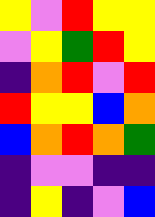[["yellow", "violet", "red", "yellow", "yellow"], ["violet", "yellow", "green", "red", "yellow"], ["indigo", "orange", "red", "violet", "red"], ["red", "yellow", "yellow", "blue", "orange"], ["blue", "orange", "red", "orange", "green"], ["indigo", "violet", "violet", "indigo", "indigo"], ["indigo", "yellow", "indigo", "violet", "blue"]]